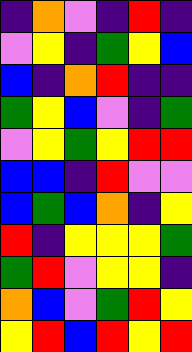[["indigo", "orange", "violet", "indigo", "red", "indigo"], ["violet", "yellow", "indigo", "green", "yellow", "blue"], ["blue", "indigo", "orange", "red", "indigo", "indigo"], ["green", "yellow", "blue", "violet", "indigo", "green"], ["violet", "yellow", "green", "yellow", "red", "red"], ["blue", "blue", "indigo", "red", "violet", "violet"], ["blue", "green", "blue", "orange", "indigo", "yellow"], ["red", "indigo", "yellow", "yellow", "yellow", "green"], ["green", "red", "violet", "yellow", "yellow", "indigo"], ["orange", "blue", "violet", "green", "red", "yellow"], ["yellow", "red", "blue", "red", "yellow", "red"]]